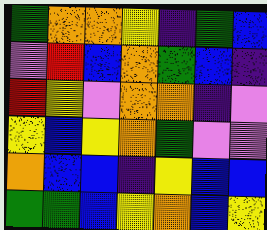[["green", "orange", "orange", "yellow", "indigo", "green", "blue"], ["violet", "red", "blue", "orange", "green", "blue", "indigo"], ["red", "yellow", "violet", "orange", "orange", "indigo", "violet"], ["yellow", "blue", "yellow", "orange", "green", "violet", "violet"], ["orange", "blue", "blue", "indigo", "yellow", "blue", "blue"], ["green", "green", "blue", "yellow", "orange", "blue", "yellow"]]